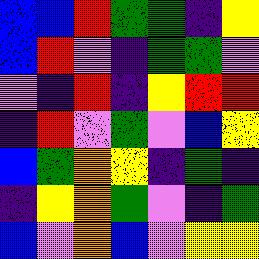[["blue", "blue", "red", "green", "green", "indigo", "yellow"], ["blue", "red", "violet", "indigo", "green", "green", "violet"], ["violet", "indigo", "red", "indigo", "yellow", "red", "red"], ["indigo", "red", "violet", "green", "violet", "blue", "yellow"], ["blue", "green", "orange", "yellow", "indigo", "green", "indigo"], ["indigo", "yellow", "orange", "green", "violet", "indigo", "green"], ["blue", "violet", "orange", "blue", "violet", "yellow", "yellow"]]